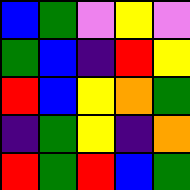[["blue", "green", "violet", "yellow", "violet"], ["green", "blue", "indigo", "red", "yellow"], ["red", "blue", "yellow", "orange", "green"], ["indigo", "green", "yellow", "indigo", "orange"], ["red", "green", "red", "blue", "green"]]